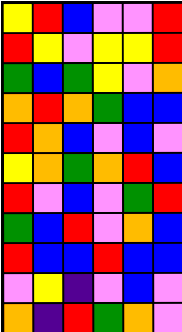[["yellow", "red", "blue", "violet", "violet", "red"], ["red", "yellow", "violet", "yellow", "yellow", "red"], ["green", "blue", "green", "yellow", "violet", "orange"], ["orange", "red", "orange", "green", "blue", "blue"], ["red", "orange", "blue", "violet", "blue", "violet"], ["yellow", "orange", "green", "orange", "red", "blue"], ["red", "violet", "blue", "violet", "green", "red"], ["green", "blue", "red", "violet", "orange", "blue"], ["red", "blue", "blue", "red", "blue", "blue"], ["violet", "yellow", "indigo", "violet", "blue", "violet"], ["orange", "indigo", "red", "green", "orange", "violet"]]